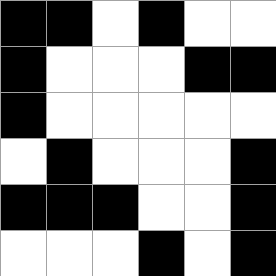[["black", "black", "white", "black", "white", "white"], ["black", "white", "white", "white", "black", "black"], ["black", "white", "white", "white", "white", "white"], ["white", "black", "white", "white", "white", "black"], ["black", "black", "black", "white", "white", "black"], ["white", "white", "white", "black", "white", "black"]]